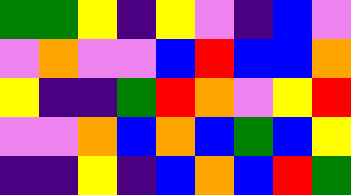[["green", "green", "yellow", "indigo", "yellow", "violet", "indigo", "blue", "violet"], ["violet", "orange", "violet", "violet", "blue", "red", "blue", "blue", "orange"], ["yellow", "indigo", "indigo", "green", "red", "orange", "violet", "yellow", "red"], ["violet", "violet", "orange", "blue", "orange", "blue", "green", "blue", "yellow"], ["indigo", "indigo", "yellow", "indigo", "blue", "orange", "blue", "red", "green"]]